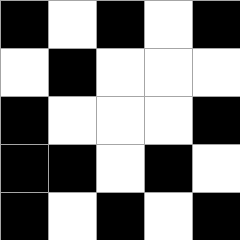[["black", "white", "black", "white", "black"], ["white", "black", "white", "white", "white"], ["black", "white", "white", "white", "black"], ["black", "black", "white", "black", "white"], ["black", "white", "black", "white", "black"]]